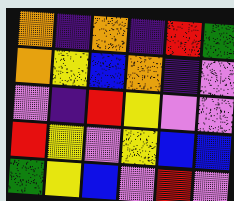[["orange", "indigo", "orange", "indigo", "red", "green"], ["orange", "yellow", "blue", "orange", "indigo", "violet"], ["violet", "indigo", "red", "yellow", "violet", "violet"], ["red", "yellow", "violet", "yellow", "blue", "blue"], ["green", "yellow", "blue", "violet", "red", "violet"]]